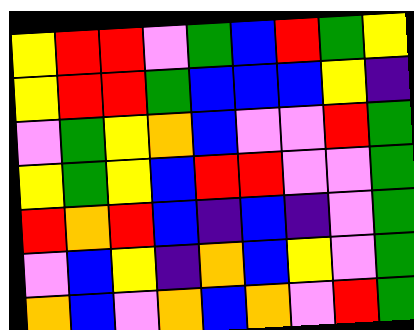[["yellow", "red", "red", "violet", "green", "blue", "red", "green", "yellow"], ["yellow", "red", "red", "green", "blue", "blue", "blue", "yellow", "indigo"], ["violet", "green", "yellow", "orange", "blue", "violet", "violet", "red", "green"], ["yellow", "green", "yellow", "blue", "red", "red", "violet", "violet", "green"], ["red", "orange", "red", "blue", "indigo", "blue", "indigo", "violet", "green"], ["violet", "blue", "yellow", "indigo", "orange", "blue", "yellow", "violet", "green"], ["orange", "blue", "violet", "orange", "blue", "orange", "violet", "red", "green"]]